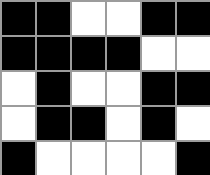[["black", "black", "white", "white", "black", "black"], ["black", "black", "black", "black", "white", "white"], ["white", "black", "white", "white", "black", "black"], ["white", "black", "black", "white", "black", "white"], ["black", "white", "white", "white", "white", "black"]]